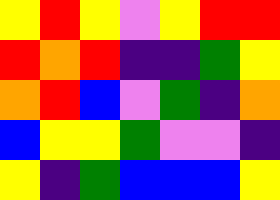[["yellow", "red", "yellow", "violet", "yellow", "red", "red"], ["red", "orange", "red", "indigo", "indigo", "green", "yellow"], ["orange", "red", "blue", "violet", "green", "indigo", "orange"], ["blue", "yellow", "yellow", "green", "violet", "violet", "indigo"], ["yellow", "indigo", "green", "blue", "blue", "blue", "yellow"]]